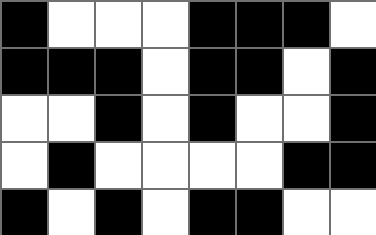[["black", "white", "white", "white", "black", "black", "black", "white"], ["black", "black", "black", "white", "black", "black", "white", "black"], ["white", "white", "black", "white", "black", "white", "white", "black"], ["white", "black", "white", "white", "white", "white", "black", "black"], ["black", "white", "black", "white", "black", "black", "white", "white"]]